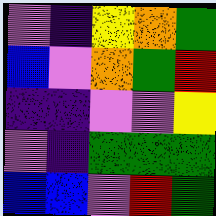[["violet", "indigo", "yellow", "orange", "green"], ["blue", "violet", "orange", "green", "red"], ["indigo", "indigo", "violet", "violet", "yellow"], ["violet", "indigo", "green", "green", "green"], ["blue", "blue", "violet", "red", "green"]]